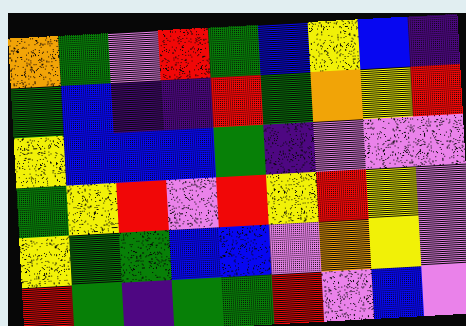[["orange", "green", "violet", "red", "green", "blue", "yellow", "blue", "indigo"], ["green", "blue", "indigo", "indigo", "red", "green", "orange", "yellow", "red"], ["yellow", "blue", "blue", "blue", "green", "indigo", "violet", "violet", "violet"], ["green", "yellow", "red", "violet", "red", "yellow", "red", "yellow", "violet"], ["yellow", "green", "green", "blue", "blue", "violet", "orange", "yellow", "violet"], ["red", "green", "indigo", "green", "green", "red", "violet", "blue", "violet"]]